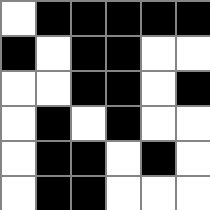[["white", "black", "black", "black", "black", "black"], ["black", "white", "black", "black", "white", "white"], ["white", "white", "black", "black", "white", "black"], ["white", "black", "white", "black", "white", "white"], ["white", "black", "black", "white", "black", "white"], ["white", "black", "black", "white", "white", "white"]]